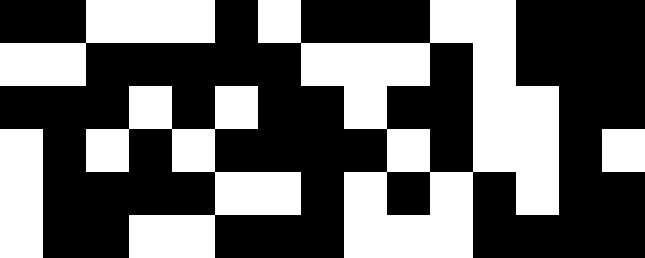[["black", "black", "white", "white", "white", "black", "white", "black", "black", "black", "white", "white", "black", "black", "black"], ["white", "white", "black", "black", "black", "black", "black", "white", "white", "white", "black", "white", "black", "black", "black"], ["black", "black", "black", "white", "black", "white", "black", "black", "white", "black", "black", "white", "white", "black", "black"], ["white", "black", "white", "black", "white", "black", "black", "black", "black", "white", "black", "white", "white", "black", "white"], ["white", "black", "black", "black", "black", "white", "white", "black", "white", "black", "white", "black", "white", "black", "black"], ["white", "black", "black", "white", "white", "black", "black", "black", "white", "white", "white", "black", "black", "black", "black"]]